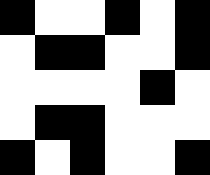[["black", "white", "white", "black", "white", "black"], ["white", "black", "black", "white", "white", "black"], ["white", "white", "white", "white", "black", "white"], ["white", "black", "black", "white", "white", "white"], ["black", "white", "black", "white", "white", "black"]]